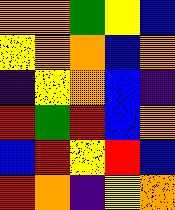[["orange", "orange", "green", "yellow", "blue"], ["yellow", "orange", "orange", "blue", "orange"], ["indigo", "yellow", "orange", "blue", "indigo"], ["red", "green", "red", "blue", "orange"], ["blue", "red", "yellow", "red", "blue"], ["red", "orange", "indigo", "yellow", "orange"]]